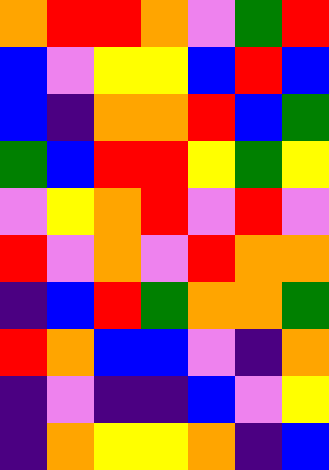[["orange", "red", "red", "orange", "violet", "green", "red"], ["blue", "violet", "yellow", "yellow", "blue", "red", "blue"], ["blue", "indigo", "orange", "orange", "red", "blue", "green"], ["green", "blue", "red", "red", "yellow", "green", "yellow"], ["violet", "yellow", "orange", "red", "violet", "red", "violet"], ["red", "violet", "orange", "violet", "red", "orange", "orange"], ["indigo", "blue", "red", "green", "orange", "orange", "green"], ["red", "orange", "blue", "blue", "violet", "indigo", "orange"], ["indigo", "violet", "indigo", "indigo", "blue", "violet", "yellow"], ["indigo", "orange", "yellow", "yellow", "orange", "indigo", "blue"]]